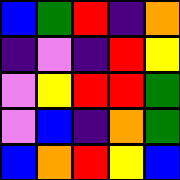[["blue", "green", "red", "indigo", "orange"], ["indigo", "violet", "indigo", "red", "yellow"], ["violet", "yellow", "red", "red", "green"], ["violet", "blue", "indigo", "orange", "green"], ["blue", "orange", "red", "yellow", "blue"]]